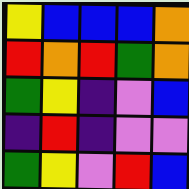[["yellow", "blue", "blue", "blue", "orange"], ["red", "orange", "red", "green", "orange"], ["green", "yellow", "indigo", "violet", "blue"], ["indigo", "red", "indigo", "violet", "violet"], ["green", "yellow", "violet", "red", "blue"]]